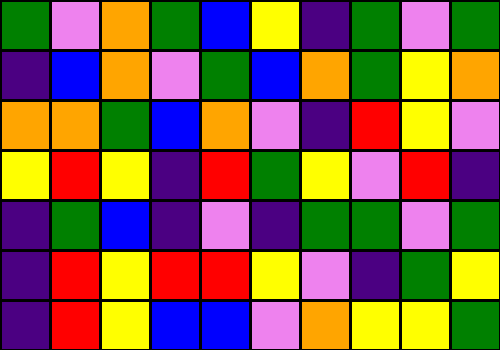[["green", "violet", "orange", "green", "blue", "yellow", "indigo", "green", "violet", "green"], ["indigo", "blue", "orange", "violet", "green", "blue", "orange", "green", "yellow", "orange"], ["orange", "orange", "green", "blue", "orange", "violet", "indigo", "red", "yellow", "violet"], ["yellow", "red", "yellow", "indigo", "red", "green", "yellow", "violet", "red", "indigo"], ["indigo", "green", "blue", "indigo", "violet", "indigo", "green", "green", "violet", "green"], ["indigo", "red", "yellow", "red", "red", "yellow", "violet", "indigo", "green", "yellow"], ["indigo", "red", "yellow", "blue", "blue", "violet", "orange", "yellow", "yellow", "green"]]